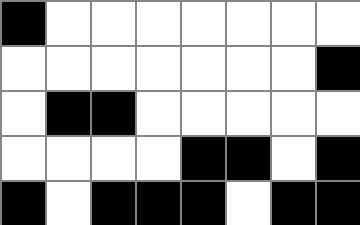[["black", "white", "white", "white", "white", "white", "white", "white"], ["white", "white", "white", "white", "white", "white", "white", "black"], ["white", "black", "black", "white", "white", "white", "white", "white"], ["white", "white", "white", "white", "black", "black", "white", "black"], ["black", "white", "black", "black", "black", "white", "black", "black"]]